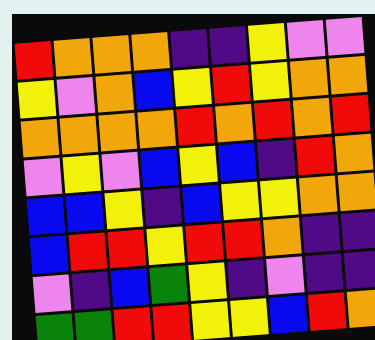[["red", "orange", "orange", "orange", "indigo", "indigo", "yellow", "violet", "violet"], ["yellow", "violet", "orange", "blue", "yellow", "red", "yellow", "orange", "orange"], ["orange", "orange", "orange", "orange", "red", "orange", "red", "orange", "red"], ["violet", "yellow", "violet", "blue", "yellow", "blue", "indigo", "red", "orange"], ["blue", "blue", "yellow", "indigo", "blue", "yellow", "yellow", "orange", "orange"], ["blue", "red", "red", "yellow", "red", "red", "orange", "indigo", "indigo"], ["violet", "indigo", "blue", "green", "yellow", "indigo", "violet", "indigo", "indigo"], ["green", "green", "red", "red", "yellow", "yellow", "blue", "red", "orange"]]